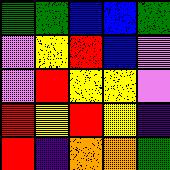[["green", "green", "blue", "blue", "green"], ["violet", "yellow", "red", "blue", "violet"], ["violet", "red", "yellow", "yellow", "violet"], ["red", "yellow", "red", "yellow", "indigo"], ["red", "indigo", "orange", "orange", "green"]]